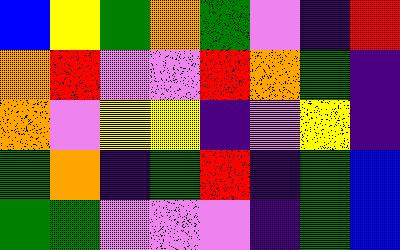[["blue", "yellow", "green", "orange", "green", "violet", "indigo", "red"], ["orange", "red", "violet", "violet", "red", "orange", "green", "indigo"], ["orange", "violet", "yellow", "yellow", "indigo", "violet", "yellow", "indigo"], ["green", "orange", "indigo", "green", "red", "indigo", "green", "blue"], ["green", "green", "violet", "violet", "violet", "indigo", "green", "blue"]]